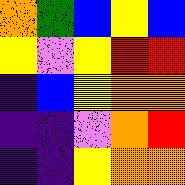[["orange", "green", "blue", "yellow", "blue"], ["yellow", "violet", "yellow", "red", "red"], ["indigo", "blue", "yellow", "orange", "orange"], ["indigo", "indigo", "violet", "orange", "red"], ["indigo", "indigo", "yellow", "orange", "orange"]]